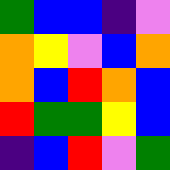[["green", "blue", "blue", "indigo", "violet"], ["orange", "yellow", "violet", "blue", "orange"], ["orange", "blue", "red", "orange", "blue"], ["red", "green", "green", "yellow", "blue"], ["indigo", "blue", "red", "violet", "green"]]